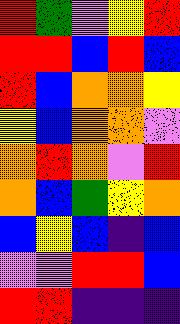[["red", "green", "violet", "yellow", "red"], ["red", "red", "blue", "red", "blue"], ["red", "blue", "orange", "orange", "yellow"], ["yellow", "blue", "orange", "orange", "violet"], ["orange", "red", "orange", "violet", "red"], ["orange", "blue", "green", "yellow", "orange"], ["blue", "yellow", "blue", "indigo", "blue"], ["violet", "violet", "red", "red", "blue"], ["red", "red", "indigo", "indigo", "indigo"]]